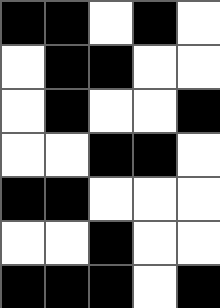[["black", "black", "white", "black", "white"], ["white", "black", "black", "white", "white"], ["white", "black", "white", "white", "black"], ["white", "white", "black", "black", "white"], ["black", "black", "white", "white", "white"], ["white", "white", "black", "white", "white"], ["black", "black", "black", "white", "black"]]